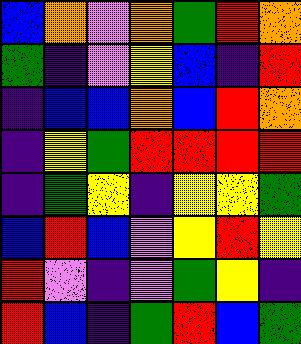[["blue", "orange", "violet", "orange", "green", "red", "orange"], ["green", "indigo", "violet", "yellow", "blue", "indigo", "red"], ["indigo", "blue", "blue", "orange", "blue", "red", "orange"], ["indigo", "yellow", "green", "red", "red", "red", "red"], ["indigo", "green", "yellow", "indigo", "yellow", "yellow", "green"], ["blue", "red", "blue", "violet", "yellow", "red", "yellow"], ["red", "violet", "indigo", "violet", "green", "yellow", "indigo"], ["red", "blue", "indigo", "green", "red", "blue", "green"]]